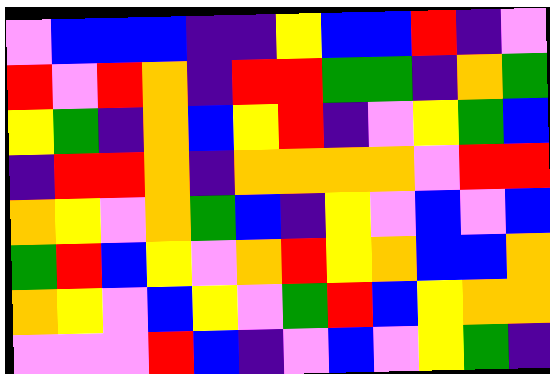[["violet", "blue", "blue", "blue", "indigo", "indigo", "yellow", "blue", "blue", "red", "indigo", "violet"], ["red", "violet", "red", "orange", "indigo", "red", "red", "green", "green", "indigo", "orange", "green"], ["yellow", "green", "indigo", "orange", "blue", "yellow", "red", "indigo", "violet", "yellow", "green", "blue"], ["indigo", "red", "red", "orange", "indigo", "orange", "orange", "orange", "orange", "violet", "red", "red"], ["orange", "yellow", "violet", "orange", "green", "blue", "indigo", "yellow", "violet", "blue", "violet", "blue"], ["green", "red", "blue", "yellow", "violet", "orange", "red", "yellow", "orange", "blue", "blue", "orange"], ["orange", "yellow", "violet", "blue", "yellow", "violet", "green", "red", "blue", "yellow", "orange", "orange"], ["violet", "violet", "violet", "red", "blue", "indigo", "violet", "blue", "violet", "yellow", "green", "indigo"]]